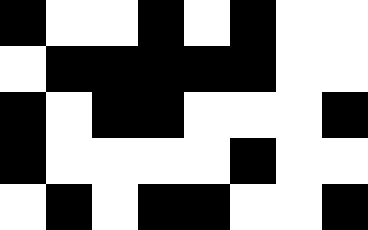[["black", "white", "white", "black", "white", "black", "white", "white"], ["white", "black", "black", "black", "black", "black", "white", "white"], ["black", "white", "black", "black", "white", "white", "white", "black"], ["black", "white", "white", "white", "white", "black", "white", "white"], ["white", "black", "white", "black", "black", "white", "white", "black"]]